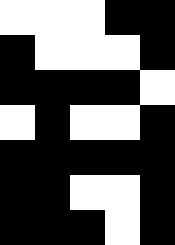[["white", "white", "white", "black", "black"], ["black", "white", "white", "white", "black"], ["black", "black", "black", "black", "white"], ["white", "black", "white", "white", "black"], ["black", "black", "black", "black", "black"], ["black", "black", "white", "white", "black"], ["black", "black", "black", "white", "black"]]